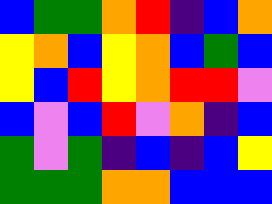[["blue", "green", "green", "orange", "red", "indigo", "blue", "orange"], ["yellow", "orange", "blue", "yellow", "orange", "blue", "green", "blue"], ["yellow", "blue", "red", "yellow", "orange", "red", "red", "violet"], ["blue", "violet", "blue", "red", "violet", "orange", "indigo", "blue"], ["green", "violet", "green", "indigo", "blue", "indigo", "blue", "yellow"], ["green", "green", "green", "orange", "orange", "blue", "blue", "blue"]]